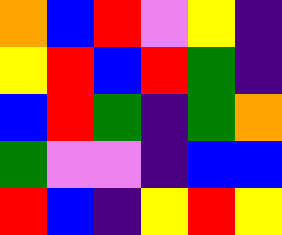[["orange", "blue", "red", "violet", "yellow", "indigo"], ["yellow", "red", "blue", "red", "green", "indigo"], ["blue", "red", "green", "indigo", "green", "orange"], ["green", "violet", "violet", "indigo", "blue", "blue"], ["red", "blue", "indigo", "yellow", "red", "yellow"]]